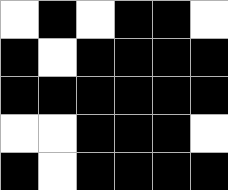[["white", "black", "white", "black", "black", "white"], ["black", "white", "black", "black", "black", "black"], ["black", "black", "black", "black", "black", "black"], ["white", "white", "black", "black", "black", "white"], ["black", "white", "black", "black", "black", "black"]]